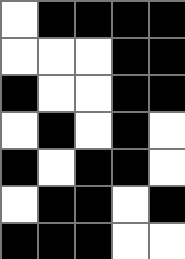[["white", "black", "black", "black", "black"], ["white", "white", "white", "black", "black"], ["black", "white", "white", "black", "black"], ["white", "black", "white", "black", "white"], ["black", "white", "black", "black", "white"], ["white", "black", "black", "white", "black"], ["black", "black", "black", "white", "white"]]